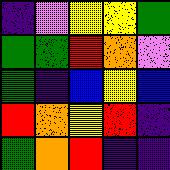[["indigo", "violet", "yellow", "yellow", "green"], ["green", "green", "red", "orange", "violet"], ["green", "indigo", "blue", "yellow", "blue"], ["red", "orange", "yellow", "red", "indigo"], ["green", "orange", "red", "indigo", "indigo"]]